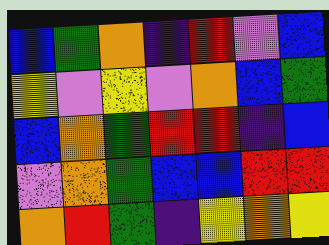[["blue", "green", "orange", "indigo", "red", "violet", "blue"], ["yellow", "violet", "yellow", "violet", "orange", "blue", "green"], ["blue", "orange", "green", "red", "red", "indigo", "blue"], ["violet", "orange", "green", "blue", "blue", "red", "red"], ["orange", "red", "green", "indigo", "yellow", "orange", "yellow"]]